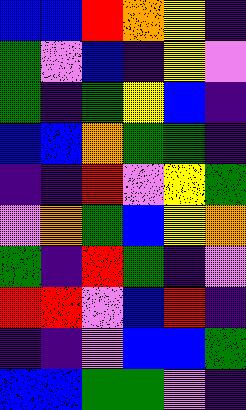[["blue", "blue", "red", "orange", "yellow", "indigo"], ["green", "violet", "blue", "indigo", "yellow", "violet"], ["green", "indigo", "green", "yellow", "blue", "indigo"], ["blue", "blue", "orange", "green", "green", "indigo"], ["indigo", "indigo", "red", "violet", "yellow", "green"], ["violet", "orange", "green", "blue", "yellow", "orange"], ["green", "indigo", "red", "green", "indigo", "violet"], ["red", "red", "violet", "blue", "red", "indigo"], ["indigo", "indigo", "violet", "blue", "blue", "green"], ["blue", "blue", "green", "green", "violet", "indigo"]]